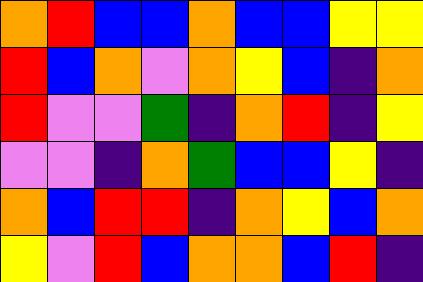[["orange", "red", "blue", "blue", "orange", "blue", "blue", "yellow", "yellow"], ["red", "blue", "orange", "violet", "orange", "yellow", "blue", "indigo", "orange"], ["red", "violet", "violet", "green", "indigo", "orange", "red", "indigo", "yellow"], ["violet", "violet", "indigo", "orange", "green", "blue", "blue", "yellow", "indigo"], ["orange", "blue", "red", "red", "indigo", "orange", "yellow", "blue", "orange"], ["yellow", "violet", "red", "blue", "orange", "orange", "blue", "red", "indigo"]]